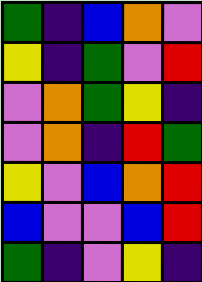[["green", "indigo", "blue", "orange", "violet"], ["yellow", "indigo", "green", "violet", "red"], ["violet", "orange", "green", "yellow", "indigo"], ["violet", "orange", "indigo", "red", "green"], ["yellow", "violet", "blue", "orange", "red"], ["blue", "violet", "violet", "blue", "red"], ["green", "indigo", "violet", "yellow", "indigo"]]